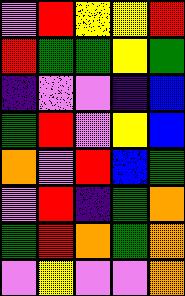[["violet", "red", "yellow", "yellow", "red"], ["red", "green", "green", "yellow", "green"], ["indigo", "violet", "violet", "indigo", "blue"], ["green", "red", "violet", "yellow", "blue"], ["orange", "violet", "red", "blue", "green"], ["violet", "red", "indigo", "green", "orange"], ["green", "red", "orange", "green", "orange"], ["violet", "yellow", "violet", "violet", "orange"]]